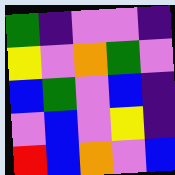[["green", "indigo", "violet", "violet", "indigo"], ["yellow", "violet", "orange", "green", "violet"], ["blue", "green", "violet", "blue", "indigo"], ["violet", "blue", "violet", "yellow", "indigo"], ["red", "blue", "orange", "violet", "blue"]]